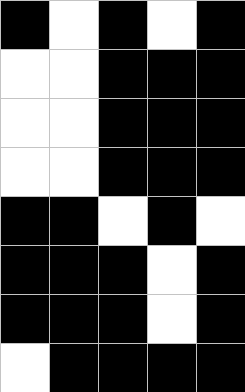[["black", "white", "black", "white", "black"], ["white", "white", "black", "black", "black"], ["white", "white", "black", "black", "black"], ["white", "white", "black", "black", "black"], ["black", "black", "white", "black", "white"], ["black", "black", "black", "white", "black"], ["black", "black", "black", "white", "black"], ["white", "black", "black", "black", "black"]]